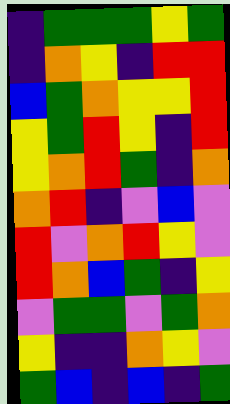[["indigo", "green", "green", "green", "yellow", "green"], ["indigo", "orange", "yellow", "indigo", "red", "red"], ["blue", "green", "orange", "yellow", "yellow", "red"], ["yellow", "green", "red", "yellow", "indigo", "red"], ["yellow", "orange", "red", "green", "indigo", "orange"], ["orange", "red", "indigo", "violet", "blue", "violet"], ["red", "violet", "orange", "red", "yellow", "violet"], ["red", "orange", "blue", "green", "indigo", "yellow"], ["violet", "green", "green", "violet", "green", "orange"], ["yellow", "indigo", "indigo", "orange", "yellow", "violet"], ["green", "blue", "indigo", "blue", "indigo", "green"]]